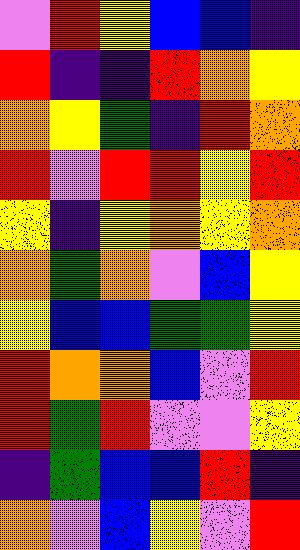[["violet", "red", "yellow", "blue", "blue", "indigo"], ["red", "indigo", "indigo", "red", "orange", "yellow"], ["orange", "yellow", "green", "indigo", "red", "orange"], ["red", "violet", "red", "red", "yellow", "red"], ["yellow", "indigo", "yellow", "orange", "yellow", "orange"], ["orange", "green", "orange", "violet", "blue", "yellow"], ["yellow", "blue", "blue", "green", "green", "yellow"], ["red", "orange", "orange", "blue", "violet", "red"], ["red", "green", "red", "violet", "violet", "yellow"], ["indigo", "green", "blue", "blue", "red", "indigo"], ["orange", "violet", "blue", "yellow", "violet", "red"]]